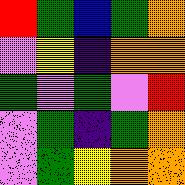[["red", "green", "blue", "green", "orange"], ["violet", "yellow", "indigo", "orange", "orange"], ["green", "violet", "green", "violet", "red"], ["violet", "green", "indigo", "green", "orange"], ["violet", "green", "yellow", "orange", "orange"]]